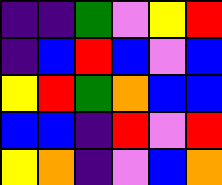[["indigo", "indigo", "green", "violet", "yellow", "red"], ["indigo", "blue", "red", "blue", "violet", "blue"], ["yellow", "red", "green", "orange", "blue", "blue"], ["blue", "blue", "indigo", "red", "violet", "red"], ["yellow", "orange", "indigo", "violet", "blue", "orange"]]